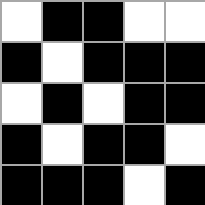[["white", "black", "black", "white", "white"], ["black", "white", "black", "black", "black"], ["white", "black", "white", "black", "black"], ["black", "white", "black", "black", "white"], ["black", "black", "black", "white", "black"]]